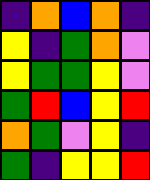[["indigo", "orange", "blue", "orange", "indigo"], ["yellow", "indigo", "green", "orange", "violet"], ["yellow", "green", "green", "yellow", "violet"], ["green", "red", "blue", "yellow", "red"], ["orange", "green", "violet", "yellow", "indigo"], ["green", "indigo", "yellow", "yellow", "red"]]